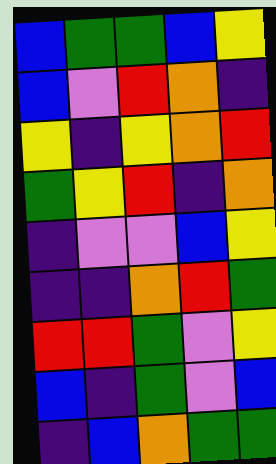[["blue", "green", "green", "blue", "yellow"], ["blue", "violet", "red", "orange", "indigo"], ["yellow", "indigo", "yellow", "orange", "red"], ["green", "yellow", "red", "indigo", "orange"], ["indigo", "violet", "violet", "blue", "yellow"], ["indigo", "indigo", "orange", "red", "green"], ["red", "red", "green", "violet", "yellow"], ["blue", "indigo", "green", "violet", "blue"], ["indigo", "blue", "orange", "green", "green"]]